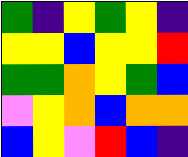[["green", "indigo", "yellow", "green", "yellow", "indigo"], ["yellow", "yellow", "blue", "yellow", "yellow", "red"], ["green", "green", "orange", "yellow", "green", "blue"], ["violet", "yellow", "orange", "blue", "orange", "orange"], ["blue", "yellow", "violet", "red", "blue", "indigo"]]